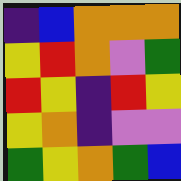[["indigo", "blue", "orange", "orange", "orange"], ["yellow", "red", "orange", "violet", "green"], ["red", "yellow", "indigo", "red", "yellow"], ["yellow", "orange", "indigo", "violet", "violet"], ["green", "yellow", "orange", "green", "blue"]]